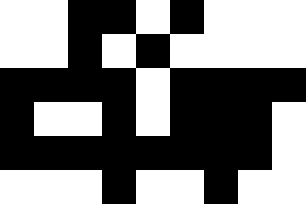[["white", "white", "black", "black", "white", "black", "white", "white", "white"], ["white", "white", "black", "white", "black", "white", "white", "white", "white"], ["black", "black", "black", "black", "white", "black", "black", "black", "black"], ["black", "white", "white", "black", "white", "black", "black", "black", "white"], ["black", "black", "black", "black", "black", "black", "black", "black", "white"], ["white", "white", "white", "black", "white", "white", "black", "white", "white"]]